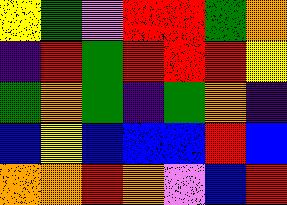[["yellow", "green", "violet", "red", "red", "green", "orange"], ["indigo", "red", "green", "red", "red", "red", "yellow"], ["green", "orange", "green", "indigo", "green", "orange", "indigo"], ["blue", "yellow", "blue", "blue", "blue", "red", "blue"], ["orange", "orange", "red", "orange", "violet", "blue", "red"]]